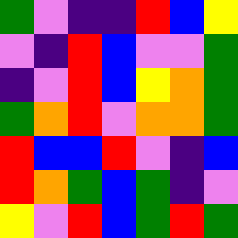[["green", "violet", "indigo", "indigo", "red", "blue", "yellow"], ["violet", "indigo", "red", "blue", "violet", "violet", "green"], ["indigo", "violet", "red", "blue", "yellow", "orange", "green"], ["green", "orange", "red", "violet", "orange", "orange", "green"], ["red", "blue", "blue", "red", "violet", "indigo", "blue"], ["red", "orange", "green", "blue", "green", "indigo", "violet"], ["yellow", "violet", "red", "blue", "green", "red", "green"]]